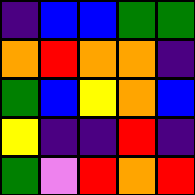[["indigo", "blue", "blue", "green", "green"], ["orange", "red", "orange", "orange", "indigo"], ["green", "blue", "yellow", "orange", "blue"], ["yellow", "indigo", "indigo", "red", "indigo"], ["green", "violet", "red", "orange", "red"]]